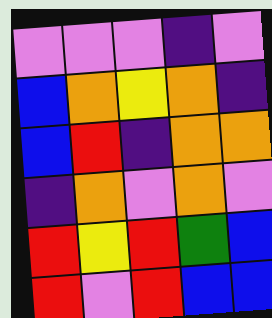[["violet", "violet", "violet", "indigo", "violet"], ["blue", "orange", "yellow", "orange", "indigo"], ["blue", "red", "indigo", "orange", "orange"], ["indigo", "orange", "violet", "orange", "violet"], ["red", "yellow", "red", "green", "blue"], ["red", "violet", "red", "blue", "blue"]]